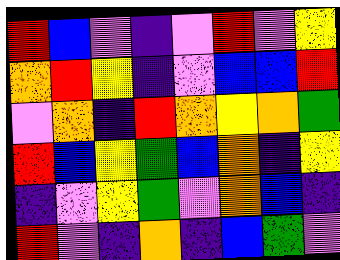[["red", "blue", "violet", "indigo", "violet", "red", "violet", "yellow"], ["orange", "red", "yellow", "indigo", "violet", "blue", "blue", "red"], ["violet", "orange", "indigo", "red", "orange", "yellow", "orange", "green"], ["red", "blue", "yellow", "green", "blue", "orange", "indigo", "yellow"], ["indigo", "violet", "yellow", "green", "violet", "orange", "blue", "indigo"], ["red", "violet", "indigo", "orange", "indigo", "blue", "green", "violet"]]